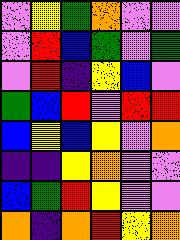[["violet", "yellow", "green", "orange", "violet", "violet"], ["violet", "red", "blue", "green", "violet", "green"], ["violet", "red", "indigo", "yellow", "blue", "violet"], ["green", "blue", "red", "violet", "red", "red"], ["blue", "yellow", "blue", "yellow", "violet", "orange"], ["indigo", "indigo", "yellow", "orange", "violet", "violet"], ["blue", "green", "red", "yellow", "violet", "violet"], ["orange", "indigo", "orange", "red", "yellow", "orange"]]